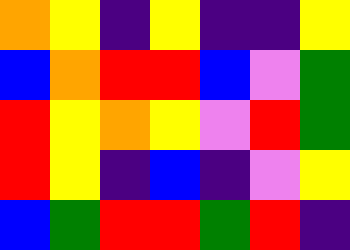[["orange", "yellow", "indigo", "yellow", "indigo", "indigo", "yellow"], ["blue", "orange", "red", "red", "blue", "violet", "green"], ["red", "yellow", "orange", "yellow", "violet", "red", "green"], ["red", "yellow", "indigo", "blue", "indigo", "violet", "yellow"], ["blue", "green", "red", "red", "green", "red", "indigo"]]